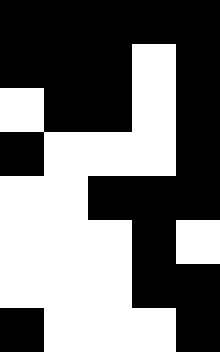[["black", "black", "black", "black", "black"], ["black", "black", "black", "white", "black"], ["white", "black", "black", "white", "black"], ["black", "white", "white", "white", "black"], ["white", "white", "black", "black", "black"], ["white", "white", "white", "black", "white"], ["white", "white", "white", "black", "black"], ["black", "white", "white", "white", "black"]]